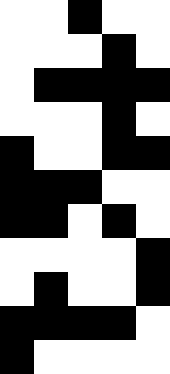[["white", "white", "black", "white", "white"], ["white", "white", "white", "black", "white"], ["white", "black", "black", "black", "black"], ["white", "white", "white", "black", "white"], ["black", "white", "white", "black", "black"], ["black", "black", "black", "white", "white"], ["black", "black", "white", "black", "white"], ["white", "white", "white", "white", "black"], ["white", "black", "white", "white", "black"], ["black", "black", "black", "black", "white"], ["black", "white", "white", "white", "white"]]